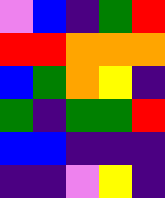[["violet", "blue", "indigo", "green", "red"], ["red", "red", "orange", "orange", "orange"], ["blue", "green", "orange", "yellow", "indigo"], ["green", "indigo", "green", "green", "red"], ["blue", "blue", "indigo", "indigo", "indigo"], ["indigo", "indigo", "violet", "yellow", "indigo"]]